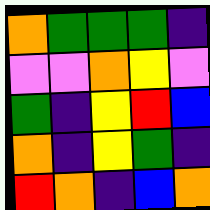[["orange", "green", "green", "green", "indigo"], ["violet", "violet", "orange", "yellow", "violet"], ["green", "indigo", "yellow", "red", "blue"], ["orange", "indigo", "yellow", "green", "indigo"], ["red", "orange", "indigo", "blue", "orange"]]